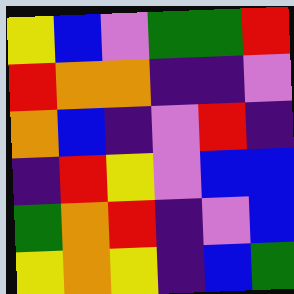[["yellow", "blue", "violet", "green", "green", "red"], ["red", "orange", "orange", "indigo", "indigo", "violet"], ["orange", "blue", "indigo", "violet", "red", "indigo"], ["indigo", "red", "yellow", "violet", "blue", "blue"], ["green", "orange", "red", "indigo", "violet", "blue"], ["yellow", "orange", "yellow", "indigo", "blue", "green"]]